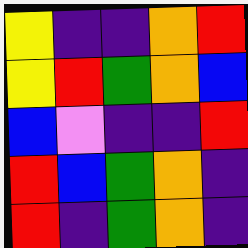[["yellow", "indigo", "indigo", "orange", "red"], ["yellow", "red", "green", "orange", "blue"], ["blue", "violet", "indigo", "indigo", "red"], ["red", "blue", "green", "orange", "indigo"], ["red", "indigo", "green", "orange", "indigo"]]